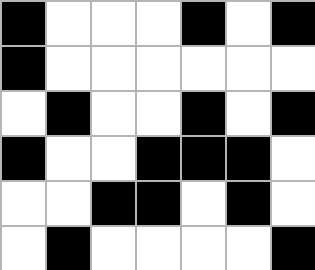[["black", "white", "white", "white", "black", "white", "black"], ["black", "white", "white", "white", "white", "white", "white"], ["white", "black", "white", "white", "black", "white", "black"], ["black", "white", "white", "black", "black", "black", "white"], ["white", "white", "black", "black", "white", "black", "white"], ["white", "black", "white", "white", "white", "white", "black"]]